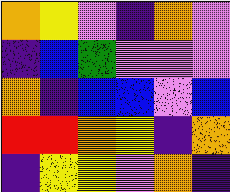[["orange", "yellow", "violet", "indigo", "orange", "violet"], ["indigo", "blue", "green", "violet", "violet", "violet"], ["orange", "indigo", "blue", "blue", "violet", "blue"], ["red", "red", "orange", "yellow", "indigo", "orange"], ["indigo", "yellow", "yellow", "violet", "orange", "indigo"]]